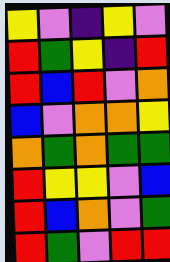[["yellow", "violet", "indigo", "yellow", "violet"], ["red", "green", "yellow", "indigo", "red"], ["red", "blue", "red", "violet", "orange"], ["blue", "violet", "orange", "orange", "yellow"], ["orange", "green", "orange", "green", "green"], ["red", "yellow", "yellow", "violet", "blue"], ["red", "blue", "orange", "violet", "green"], ["red", "green", "violet", "red", "red"]]